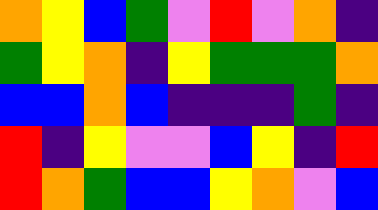[["orange", "yellow", "blue", "green", "violet", "red", "violet", "orange", "indigo"], ["green", "yellow", "orange", "indigo", "yellow", "green", "green", "green", "orange"], ["blue", "blue", "orange", "blue", "indigo", "indigo", "indigo", "green", "indigo"], ["red", "indigo", "yellow", "violet", "violet", "blue", "yellow", "indigo", "red"], ["red", "orange", "green", "blue", "blue", "yellow", "orange", "violet", "blue"]]